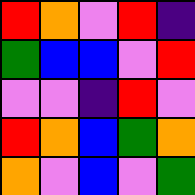[["red", "orange", "violet", "red", "indigo"], ["green", "blue", "blue", "violet", "red"], ["violet", "violet", "indigo", "red", "violet"], ["red", "orange", "blue", "green", "orange"], ["orange", "violet", "blue", "violet", "green"]]